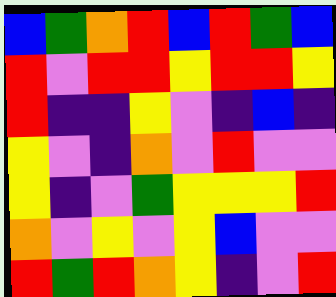[["blue", "green", "orange", "red", "blue", "red", "green", "blue"], ["red", "violet", "red", "red", "yellow", "red", "red", "yellow"], ["red", "indigo", "indigo", "yellow", "violet", "indigo", "blue", "indigo"], ["yellow", "violet", "indigo", "orange", "violet", "red", "violet", "violet"], ["yellow", "indigo", "violet", "green", "yellow", "yellow", "yellow", "red"], ["orange", "violet", "yellow", "violet", "yellow", "blue", "violet", "violet"], ["red", "green", "red", "orange", "yellow", "indigo", "violet", "red"]]